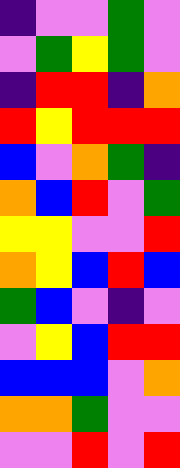[["indigo", "violet", "violet", "green", "violet"], ["violet", "green", "yellow", "green", "violet"], ["indigo", "red", "red", "indigo", "orange"], ["red", "yellow", "red", "red", "red"], ["blue", "violet", "orange", "green", "indigo"], ["orange", "blue", "red", "violet", "green"], ["yellow", "yellow", "violet", "violet", "red"], ["orange", "yellow", "blue", "red", "blue"], ["green", "blue", "violet", "indigo", "violet"], ["violet", "yellow", "blue", "red", "red"], ["blue", "blue", "blue", "violet", "orange"], ["orange", "orange", "green", "violet", "violet"], ["violet", "violet", "red", "violet", "red"]]